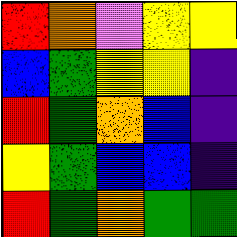[["red", "orange", "violet", "yellow", "yellow"], ["blue", "green", "yellow", "yellow", "indigo"], ["red", "green", "orange", "blue", "indigo"], ["yellow", "green", "blue", "blue", "indigo"], ["red", "green", "orange", "green", "green"]]